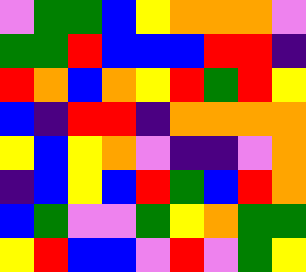[["violet", "green", "green", "blue", "yellow", "orange", "orange", "orange", "violet"], ["green", "green", "red", "blue", "blue", "blue", "red", "red", "indigo"], ["red", "orange", "blue", "orange", "yellow", "red", "green", "red", "yellow"], ["blue", "indigo", "red", "red", "indigo", "orange", "orange", "orange", "orange"], ["yellow", "blue", "yellow", "orange", "violet", "indigo", "indigo", "violet", "orange"], ["indigo", "blue", "yellow", "blue", "red", "green", "blue", "red", "orange"], ["blue", "green", "violet", "violet", "green", "yellow", "orange", "green", "green"], ["yellow", "red", "blue", "blue", "violet", "red", "violet", "green", "yellow"]]